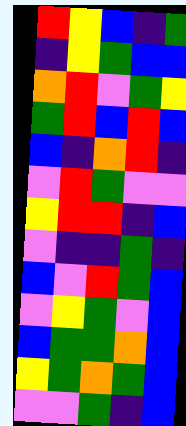[["red", "yellow", "blue", "indigo", "green"], ["indigo", "yellow", "green", "blue", "blue"], ["orange", "red", "violet", "green", "yellow"], ["green", "red", "blue", "red", "blue"], ["blue", "indigo", "orange", "red", "indigo"], ["violet", "red", "green", "violet", "violet"], ["yellow", "red", "red", "indigo", "blue"], ["violet", "indigo", "indigo", "green", "indigo"], ["blue", "violet", "red", "green", "blue"], ["violet", "yellow", "green", "violet", "blue"], ["blue", "green", "green", "orange", "blue"], ["yellow", "green", "orange", "green", "blue"], ["violet", "violet", "green", "indigo", "blue"]]